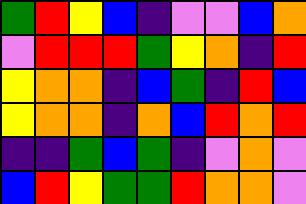[["green", "red", "yellow", "blue", "indigo", "violet", "violet", "blue", "orange"], ["violet", "red", "red", "red", "green", "yellow", "orange", "indigo", "red"], ["yellow", "orange", "orange", "indigo", "blue", "green", "indigo", "red", "blue"], ["yellow", "orange", "orange", "indigo", "orange", "blue", "red", "orange", "red"], ["indigo", "indigo", "green", "blue", "green", "indigo", "violet", "orange", "violet"], ["blue", "red", "yellow", "green", "green", "red", "orange", "orange", "violet"]]